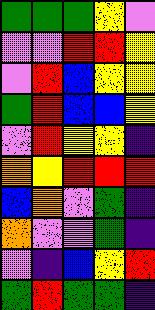[["green", "green", "green", "yellow", "violet"], ["violet", "violet", "red", "red", "yellow"], ["violet", "red", "blue", "yellow", "yellow"], ["green", "red", "blue", "blue", "yellow"], ["violet", "red", "yellow", "yellow", "indigo"], ["orange", "yellow", "red", "red", "red"], ["blue", "orange", "violet", "green", "indigo"], ["orange", "violet", "violet", "green", "indigo"], ["violet", "indigo", "blue", "yellow", "red"], ["green", "red", "green", "green", "indigo"]]